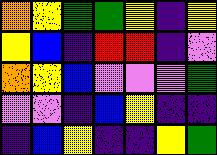[["orange", "yellow", "green", "green", "yellow", "indigo", "yellow"], ["yellow", "blue", "indigo", "red", "red", "indigo", "violet"], ["orange", "yellow", "blue", "violet", "violet", "violet", "green"], ["violet", "violet", "indigo", "blue", "yellow", "indigo", "indigo"], ["indigo", "blue", "yellow", "indigo", "indigo", "yellow", "green"]]